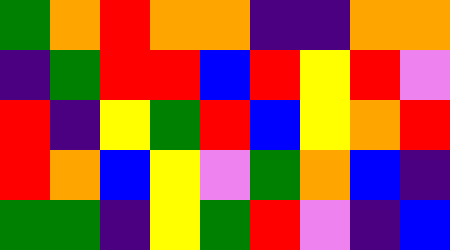[["green", "orange", "red", "orange", "orange", "indigo", "indigo", "orange", "orange"], ["indigo", "green", "red", "red", "blue", "red", "yellow", "red", "violet"], ["red", "indigo", "yellow", "green", "red", "blue", "yellow", "orange", "red"], ["red", "orange", "blue", "yellow", "violet", "green", "orange", "blue", "indigo"], ["green", "green", "indigo", "yellow", "green", "red", "violet", "indigo", "blue"]]